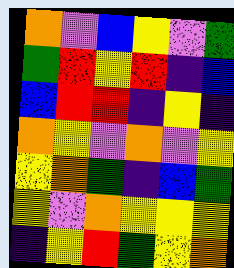[["orange", "violet", "blue", "yellow", "violet", "green"], ["green", "red", "yellow", "red", "indigo", "blue"], ["blue", "red", "red", "indigo", "yellow", "indigo"], ["orange", "yellow", "violet", "orange", "violet", "yellow"], ["yellow", "orange", "green", "indigo", "blue", "green"], ["yellow", "violet", "orange", "yellow", "yellow", "yellow"], ["indigo", "yellow", "red", "green", "yellow", "orange"]]